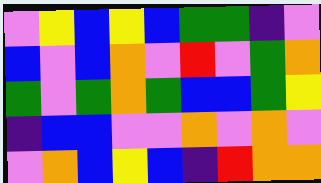[["violet", "yellow", "blue", "yellow", "blue", "green", "green", "indigo", "violet"], ["blue", "violet", "blue", "orange", "violet", "red", "violet", "green", "orange"], ["green", "violet", "green", "orange", "green", "blue", "blue", "green", "yellow"], ["indigo", "blue", "blue", "violet", "violet", "orange", "violet", "orange", "violet"], ["violet", "orange", "blue", "yellow", "blue", "indigo", "red", "orange", "orange"]]